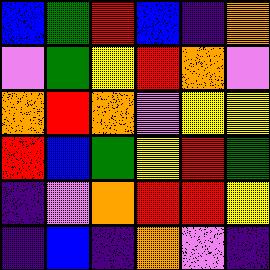[["blue", "green", "red", "blue", "indigo", "orange"], ["violet", "green", "yellow", "red", "orange", "violet"], ["orange", "red", "orange", "violet", "yellow", "yellow"], ["red", "blue", "green", "yellow", "red", "green"], ["indigo", "violet", "orange", "red", "red", "yellow"], ["indigo", "blue", "indigo", "orange", "violet", "indigo"]]